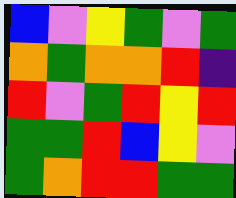[["blue", "violet", "yellow", "green", "violet", "green"], ["orange", "green", "orange", "orange", "red", "indigo"], ["red", "violet", "green", "red", "yellow", "red"], ["green", "green", "red", "blue", "yellow", "violet"], ["green", "orange", "red", "red", "green", "green"]]